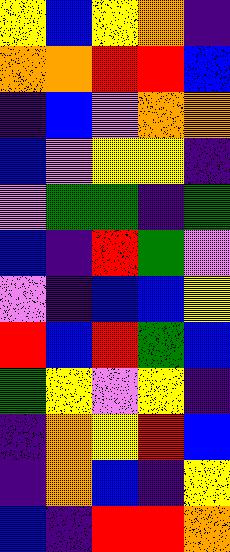[["yellow", "blue", "yellow", "orange", "indigo"], ["orange", "orange", "red", "red", "blue"], ["indigo", "blue", "violet", "orange", "orange"], ["blue", "violet", "yellow", "yellow", "indigo"], ["violet", "green", "green", "indigo", "green"], ["blue", "indigo", "red", "green", "violet"], ["violet", "indigo", "blue", "blue", "yellow"], ["red", "blue", "red", "green", "blue"], ["green", "yellow", "violet", "yellow", "indigo"], ["indigo", "orange", "yellow", "red", "blue"], ["indigo", "orange", "blue", "indigo", "yellow"], ["blue", "indigo", "red", "red", "orange"]]